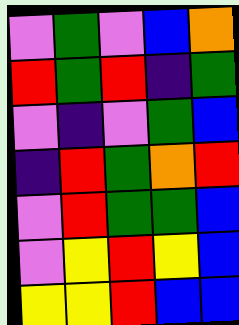[["violet", "green", "violet", "blue", "orange"], ["red", "green", "red", "indigo", "green"], ["violet", "indigo", "violet", "green", "blue"], ["indigo", "red", "green", "orange", "red"], ["violet", "red", "green", "green", "blue"], ["violet", "yellow", "red", "yellow", "blue"], ["yellow", "yellow", "red", "blue", "blue"]]